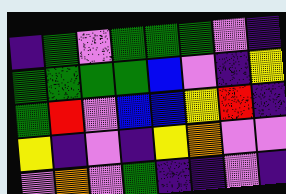[["indigo", "green", "violet", "green", "green", "green", "violet", "indigo"], ["green", "green", "green", "green", "blue", "violet", "indigo", "yellow"], ["green", "red", "violet", "blue", "blue", "yellow", "red", "indigo"], ["yellow", "indigo", "violet", "indigo", "yellow", "orange", "violet", "violet"], ["violet", "orange", "violet", "green", "indigo", "indigo", "violet", "indigo"]]